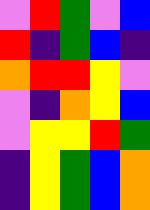[["violet", "red", "green", "violet", "blue"], ["red", "indigo", "green", "blue", "indigo"], ["orange", "red", "red", "yellow", "violet"], ["violet", "indigo", "orange", "yellow", "blue"], ["violet", "yellow", "yellow", "red", "green"], ["indigo", "yellow", "green", "blue", "orange"], ["indigo", "yellow", "green", "blue", "orange"]]